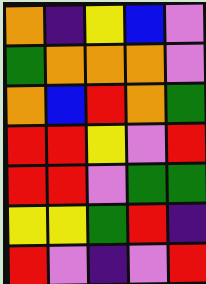[["orange", "indigo", "yellow", "blue", "violet"], ["green", "orange", "orange", "orange", "violet"], ["orange", "blue", "red", "orange", "green"], ["red", "red", "yellow", "violet", "red"], ["red", "red", "violet", "green", "green"], ["yellow", "yellow", "green", "red", "indigo"], ["red", "violet", "indigo", "violet", "red"]]